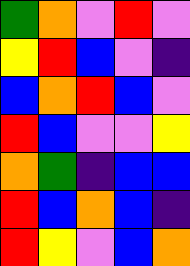[["green", "orange", "violet", "red", "violet"], ["yellow", "red", "blue", "violet", "indigo"], ["blue", "orange", "red", "blue", "violet"], ["red", "blue", "violet", "violet", "yellow"], ["orange", "green", "indigo", "blue", "blue"], ["red", "blue", "orange", "blue", "indigo"], ["red", "yellow", "violet", "blue", "orange"]]